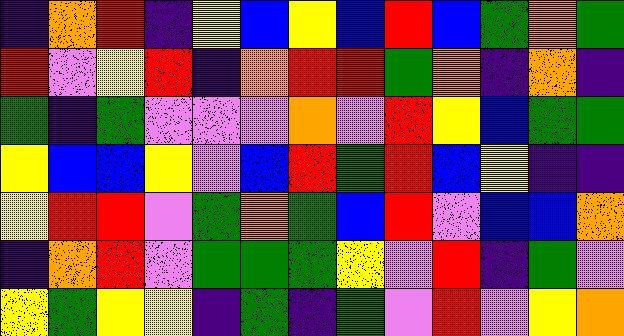[["indigo", "orange", "red", "indigo", "yellow", "blue", "yellow", "blue", "red", "blue", "green", "orange", "green"], ["red", "violet", "yellow", "red", "indigo", "orange", "red", "red", "green", "orange", "indigo", "orange", "indigo"], ["green", "indigo", "green", "violet", "violet", "violet", "orange", "violet", "red", "yellow", "blue", "green", "green"], ["yellow", "blue", "blue", "yellow", "violet", "blue", "red", "green", "red", "blue", "yellow", "indigo", "indigo"], ["yellow", "red", "red", "violet", "green", "orange", "green", "blue", "red", "violet", "blue", "blue", "orange"], ["indigo", "orange", "red", "violet", "green", "green", "green", "yellow", "violet", "red", "indigo", "green", "violet"], ["yellow", "green", "yellow", "yellow", "indigo", "green", "indigo", "green", "violet", "red", "violet", "yellow", "orange"]]